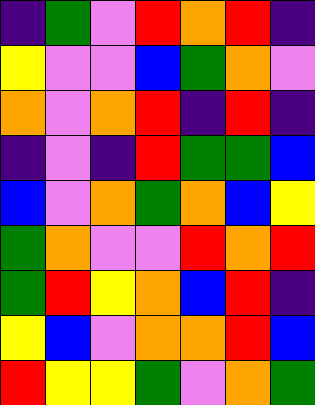[["indigo", "green", "violet", "red", "orange", "red", "indigo"], ["yellow", "violet", "violet", "blue", "green", "orange", "violet"], ["orange", "violet", "orange", "red", "indigo", "red", "indigo"], ["indigo", "violet", "indigo", "red", "green", "green", "blue"], ["blue", "violet", "orange", "green", "orange", "blue", "yellow"], ["green", "orange", "violet", "violet", "red", "orange", "red"], ["green", "red", "yellow", "orange", "blue", "red", "indigo"], ["yellow", "blue", "violet", "orange", "orange", "red", "blue"], ["red", "yellow", "yellow", "green", "violet", "orange", "green"]]